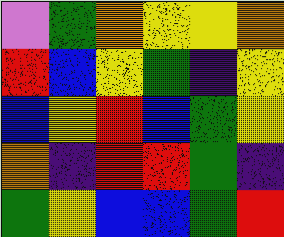[["violet", "green", "orange", "yellow", "yellow", "orange"], ["red", "blue", "yellow", "green", "indigo", "yellow"], ["blue", "yellow", "red", "blue", "green", "yellow"], ["orange", "indigo", "red", "red", "green", "indigo"], ["green", "yellow", "blue", "blue", "green", "red"]]